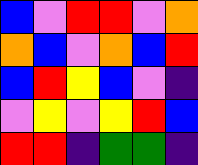[["blue", "violet", "red", "red", "violet", "orange"], ["orange", "blue", "violet", "orange", "blue", "red"], ["blue", "red", "yellow", "blue", "violet", "indigo"], ["violet", "yellow", "violet", "yellow", "red", "blue"], ["red", "red", "indigo", "green", "green", "indigo"]]